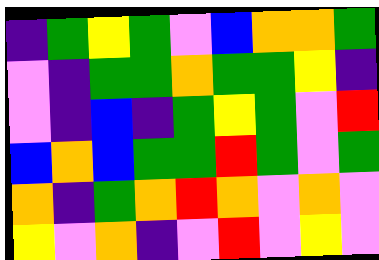[["indigo", "green", "yellow", "green", "violet", "blue", "orange", "orange", "green"], ["violet", "indigo", "green", "green", "orange", "green", "green", "yellow", "indigo"], ["violet", "indigo", "blue", "indigo", "green", "yellow", "green", "violet", "red"], ["blue", "orange", "blue", "green", "green", "red", "green", "violet", "green"], ["orange", "indigo", "green", "orange", "red", "orange", "violet", "orange", "violet"], ["yellow", "violet", "orange", "indigo", "violet", "red", "violet", "yellow", "violet"]]